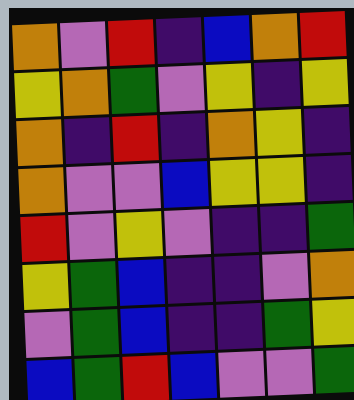[["orange", "violet", "red", "indigo", "blue", "orange", "red"], ["yellow", "orange", "green", "violet", "yellow", "indigo", "yellow"], ["orange", "indigo", "red", "indigo", "orange", "yellow", "indigo"], ["orange", "violet", "violet", "blue", "yellow", "yellow", "indigo"], ["red", "violet", "yellow", "violet", "indigo", "indigo", "green"], ["yellow", "green", "blue", "indigo", "indigo", "violet", "orange"], ["violet", "green", "blue", "indigo", "indigo", "green", "yellow"], ["blue", "green", "red", "blue", "violet", "violet", "green"]]